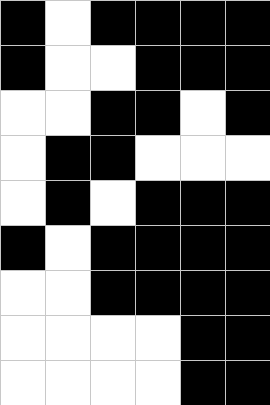[["black", "white", "black", "black", "black", "black"], ["black", "white", "white", "black", "black", "black"], ["white", "white", "black", "black", "white", "black"], ["white", "black", "black", "white", "white", "white"], ["white", "black", "white", "black", "black", "black"], ["black", "white", "black", "black", "black", "black"], ["white", "white", "black", "black", "black", "black"], ["white", "white", "white", "white", "black", "black"], ["white", "white", "white", "white", "black", "black"]]